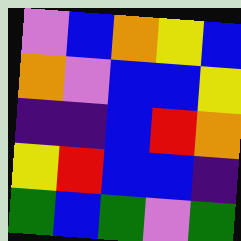[["violet", "blue", "orange", "yellow", "blue"], ["orange", "violet", "blue", "blue", "yellow"], ["indigo", "indigo", "blue", "red", "orange"], ["yellow", "red", "blue", "blue", "indigo"], ["green", "blue", "green", "violet", "green"]]